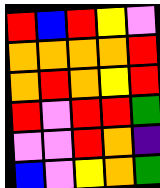[["red", "blue", "red", "yellow", "violet"], ["orange", "orange", "orange", "orange", "red"], ["orange", "red", "orange", "yellow", "red"], ["red", "violet", "red", "red", "green"], ["violet", "violet", "red", "orange", "indigo"], ["blue", "violet", "yellow", "orange", "green"]]